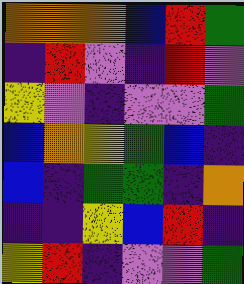[["orange", "orange", "orange", "blue", "red", "green"], ["indigo", "red", "violet", "indigo", "red", "violet"], ["yellow", "violet", "indigo", "violet", "violet", "green"], ["blue", "orange", "yellow", "green", "blue", "indigo"], ["blue", "indigo", "green", "green", "indigo", "orange"], ["indigo", "indigo", "yellow", "blue", "red", "indigo"], ["yellow", "red", "indigo", "violet", "violet", "green"]]